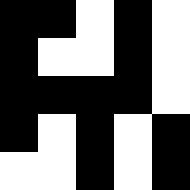[["black", "black", "white", "black", "white"], ["black", "white", "white", "black", "white"], ["black", "black", "black", "black", "white"], ["black", "white", "black", "white", "black"], ["white", "white", "black", "white", "black"]]